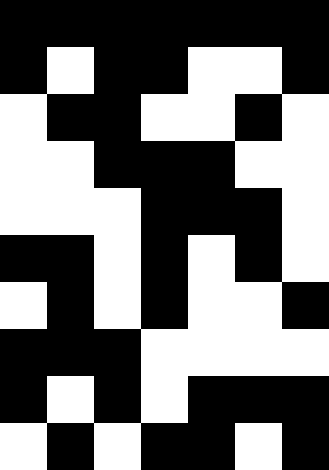[["black", "black", "black", "black", "black", "black", "black"], ["black", "white", "black", "black", "white", "white", "black"], ["white", "black", "black", "white", "white", "black", "white"], ["white", "white", "black", "black", "black", "white", "white"], ["white", "white", "white", "black", "black", "black", "white"], ["black", "black", "white", "black", "white", "black", "white"], ["white", "black", "white", "black", "white", "white", "black"], ["black", "black", "black", "white", "white", "white", "white"], ["black", "white", "black", "white", "black", "black", "black"], ["white", "black", "white", "black", "black", "white", "black"]]